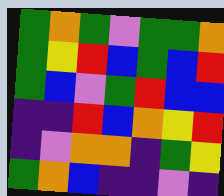[["green", "orange", "green", "violet", "green", "green", "orange"], ["green", "yellow", "red", "blue", "green", "blue", "red"], ["green", "blue", "violet", "green", "red", "blue", "blue"], ["indigo", "indigo", "red", "blue", "orange", "yellow", "red"], ["indigo", "violet", "orange", "orange", "indigo", "green", "yellow"], ["green", "orange", "blue", "indigo", "indigo", "violet", "indigo"]]